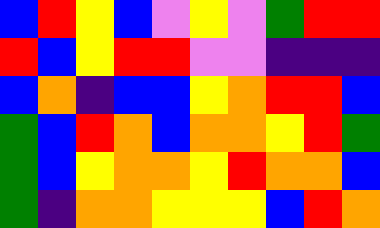[["blue", "red", "yellow", "blue", "violet", "yellow", "violet", "green", "red", "red"], ["red", "blue", "yellow", "red", "red", "violet", "violet", "indigo", "indigo", "indigo"], ["blue", "orange", "indigo", "blue", "blue", "yellow", "orange", "red", "red", "blue"], ["green", "blue", "red", "orange", "blue", "orange", "orange", "yellow", "red", "green"], ["green", "blue", "yellow", "orange", "orange", "yellow", "red", "orange", "orange", "blue"], ["green", "indigo", "orange", "orange", "yellow", "yellow", "yellow", "blue", "red", "orange"]]